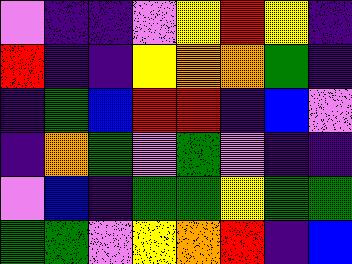[["violet", "indigo", "indigo", "violet", "yellow", "red", "yellow", "indigo"], ["red", "indigo", "indigo", "yellow", "orange", "orange", "green", "indigo"], ["indigo", "green", "blue", "red", "red", "indigo", "blue", "violet"], ["indigo", "orange", "green", "violet", "green", "violet", "indigo", "indigo"], ["violet", "blue", "indigo", "green", "green", "yellow", "green", "green"], ["green", "green", "violet", "yellow", "orange", "red", "indigo", "blue"]]